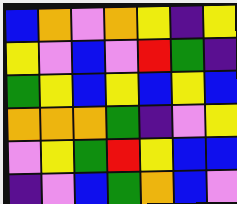[["blue", "orange", "violet", "orange", "yellow", "indigo", "yellow"], ["yellow", "violet", "blue", "violet", "red", "green", "indigo"], ["green", "yellow", "blue", "yellow", "blue", "yellow", "blue"], ["orange", "orange", "orange", "green", "indigo", "violet", "yellow"], ["violet", "yellow", "green", "red", "yellow", "blue", "blue"], ["indigo", "violet", "blue", "green", "orange", "blue", "violet"]]